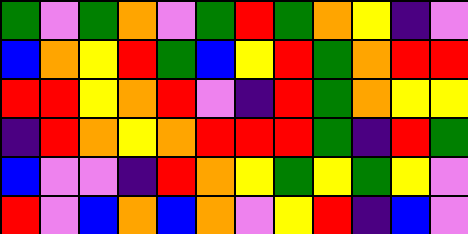[["green", "violet", "green", "orange", "violet", "green", "red", "green", "orange", "yellow", "indigo", "violet"], ["blue", "orange", "yellow", "red", "green", "blue", "yellow", "red", "green", "orange", "red", "red"], ["red", "red", "yellow", "orange", "red", "violet", "indigo", "red", "green", "orange", "yellow", "yellow"], ["indigo", "red", "orange", "yellow", "orange", "red", "red", "red", "green", "indigo", "red", "green"], ["blue", "violet", "violet", "indigo", "red", "orange", "yellow", "green", "yellow", "green", "yellow", "violet"], ["red", "violet", "blue", "orange", "blue", "orange", "violet", "yellow", "red", "indigo", "blue", "violet"]]